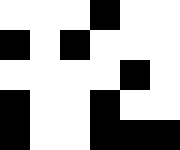[["white", "white", "white", "black", "white", "white"], ["black", "white", "black", "white", "white", "white"], ["white", "white", "white", "white", "black", "white"], ["black", "white", "white", "black", "white", "white"], ["black", "white", "white", "black", "black", "black"]]